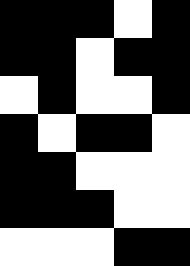[["black", "black", "black", "white", "black"], ["black", "black", "white", "black", "black"], ["white", "black", "white", "white", "black"], ["black", "white", "black", "black", "white"], ["black", "black", "white", "white", "white"], ["black", "black", "black", "white", "white"], ["white", "white", "white", "black", "black"]]